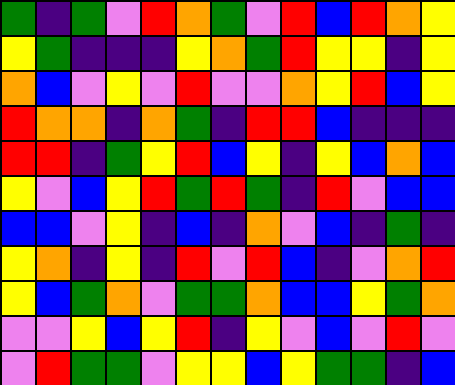[["green", "indigo", "green", "violet", "red", "orange", "green", "violet", "red", "blue", "red", "orange", "yellow"], ["yellow", "green", "indigo", "indigo", "indigo", "yellow", "orange", "green", "red", "yellow", "yellow", "indigo", "yellow"], ["orange", "blue", "violet", "yellow", "violet", "red", "violet", "violet", "orange", "yellow", "red", "blue", "yellow"], ["red", "orange", "orange", "indigo", "orange", "green", "indigo", "red", "red", "blue", "indigo", "indigo", "indigo"], ["red", "red", "indigo", "green", "yellow", "red", "blue", "yellow", "indigo", "yellow", "blue", "orange", "blue"], ["yellow", "violet", "blue", "yellow", "red", "green", "red", "green", "indigo", "red", "violet", "blue", "blue"], ["blue", "blue", "violet", "yellow", "indigo", "blue", "indigo", "orange", "violet", "blue", "indigo", "green", "indigo"], ["yellow", "orange", "indigo", "yellow", "indigo", "red", "violet", "red", "blue", "indigo", "violet", "orange", "red"], ["yellow", "blue", "green", "orange", "violet", "green", "green", "orange", "blue", "blue", "yellow", "green", "orange"], ["violet", "violet", "yellow", "blue", "yellow", "red", "indigo", "yellow", "violet", "blue", "violet", "red", "violet"], ["violet", "red", "green", "green", "violet", "yellow", "yellow", "blue", "yellow", "green", "green", "indigo", "blue"]]